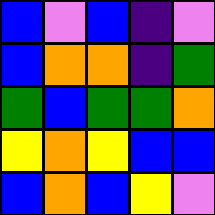[["blue", "violet", "blue", "indigo", "violet"], ["blue", "orange", "orange", "indigo", "green"], ["green", "blue", "green", "green", "orange"], ["yellow", "orange", "yellow", "blue", "blue"], ["blue", "orange", "blue", "yellow", "violet"]]